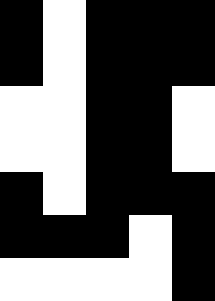[["black", "white", "black", "black", "black"], ["black", "white", "black", "black", "black"], ["white", "white", "black", "black", "white"], ["white", "white", "black", "black", "white"], ["black", "white", "black", "black", "black"], ["black", "black", "black", "white", "black"], ["white", "white", "white", "white", "black"]]